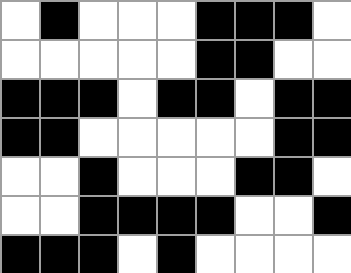[["white", "black", "white", "white", "white", "black", "black", "black", "white"], ["white", "white", "white", "white", "white", "black", "black", "white", "white"], ["black", "black", "black", "white", "black", "black", "white", "black", "black"], ["black", "black", "white", "white", "white", "white", "white", "black", "black"], ["white", "white", "black", "white", "white", "white", "black", "black", "white"], ["white", "white", "black", "black", "black", "black", "white", "white", "black"], ["black", "black", "black", "white", "black", "white", "white", "white", "white"]]